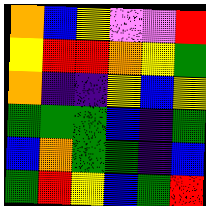[["orange", "blue", "yellow", "violet", "violet", "red"], ["yellow", "red", "red", "orange", "yellow", "green"], ["orange", "indigo", "indigo", "yellow", "blue", "yellow"], ["green", "green", "green", "blue", "indigo", "green"], ["blue", "orange", "green", "green", "indigo", "blue"], ["green", "red", "yellow", "blue", "green", "red"]]